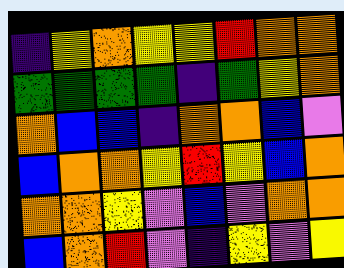[["indigo", "yellow", "orange", "yellow", "yellow", "red", "orange", "orange"], ["green", "green", "green", "green", "indigo", "green", "yellow", "orange"], ["orange", "blue", "blue", "indigo", "orange", "orange", "blue", "violet"], ["blue", "orange", "orange", "yellow", "red", "yellow", "blue", "orange"], ["orange", "orange", "yellow", "violet", "blue", "violet", "orange", "orange"], ["blue", "orange", "red", "violet", "indigo", "yellow", "violet", "yellow"]]